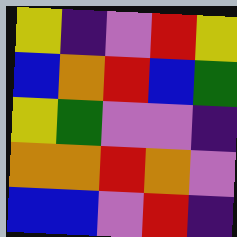[["yellow", "indigo", "violet", "red", "yellow"], ["blue", "orange", "red", "blue", "green"], ["yellow", "green", "violet", "violet", "indigo"], ["orange", "orange", "red", "orange", "violet"], ["blue", "blue", "violet", "red", "indigo"]]